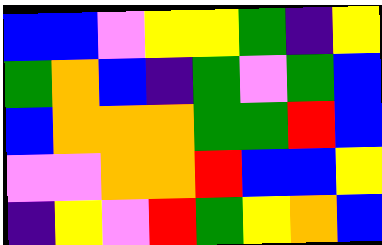[["blue", "blue", "violet", "yellow", "yellow", "green", "indigo", "yellow"], ["green", "orange", "blue", "indigo", "green", "violet", "green", "blue"], ["blue", "orange", "orange", "orange", "green", "green", "red", "blue"], ["violet", "violet", "orange", "orange", "red", "blue", "blue", "yellow"], ["indigo", "yellow", "violet", "red", "green", "yellow", "orange", "blue"]]